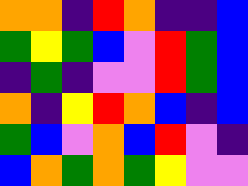[["orange", "orange", "indigo", "red", "orange", "indigo", "indigo", "blue"], ["green", "yellow", "green", "blue", "violet", "red", "green", "blue"], ["indigo", "green", "indigo", "violet", "violet", "red", "green", "blue"], ["orange", "indigo", "yellow", "red", "orange", "blue", "indigo", "blue"], ["green", "blue", "violet", "orange", "blue", "red", "violet", "indigo"], ["blue", "orange", "green", "orange", "green", "yellow", "violet", "violet"]]